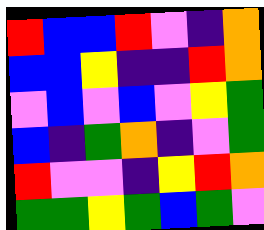[["red", "blue", "blue", "red", "violet", "indigo", "orange"], ["blue", "blue", "yellow", "indigo", "indigo", "red", "orange"], ["violet", "blue", "violet", "blue", "violet", "yellow", "green"], ["blue", "indigo", "green", "orange", "indigo", "violet", "green"], ["red", "violet", "violet", "indigo", "yellow", "red", "orange"], ["green", "green", "yellow", "green", "blue", "green", "violet"]]